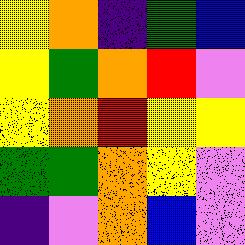[["yellow", "orange", "indigo", "green", "blue"], ["yellow", "green", "orange", "red", "violet"], ["yellow", "orange", "red", "yellow", "yellow"], ["green", "green", "orange", "yellow", "violet"], ["indigo", "violet", "orange", "blue", "violet"]]